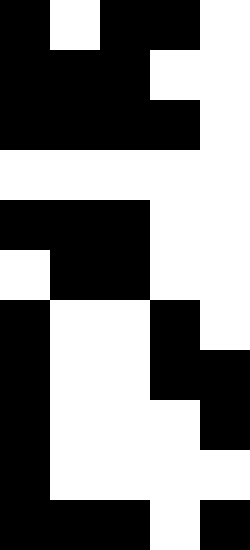[["black", "white", "black", "black", "white"], ["black", "black", "black", "white", "white"], ["black", "black", "black", "black", "white"], ["white", "white", "white", "white", "white"], ["black", "black", "black", "white", "white"], ["white", "black", "black", "white", "white"], ["black", "white", "white", "black", "white"], ["black", "white", "white", "black", "black"], ["black", "white", "white", "white", "black"], ["black", "white", "white", "white", "white"], ["black", "black", "black", "white", "black"]]